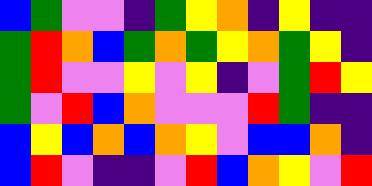[["blue", "green", "violet", "violet", "indigo", "green", "yellow", "orange", "indigo", "yellow", "indigo", "indigo"], ["green", "red", "orange", "blue", "green", "orange", "green", "yellow", "orange", "green", "yellow", "indigo"], ["green", "red", "violet", "violet", "yellow", "violet", "yellow", "indigo", "violet", "green", "red", "yellow"], ["green", "violet", "red", "blue", "orange", "violet", "violet", "violet", "red", "green", "indigo", "indigo"], ["blue", "yellow", "blue", "orange", "blue", "orange", "yellow", "violet", "blue", "blue", "orange", "indigo"], ["blue", "red", "violet", "indigo", "indigo", "violet", "red", "blue", "orange", "yellow", "violet", "red"]]